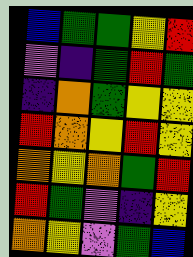[["blue", "green", "green", "yellow", "red"], ["violet", "indigo", "green", "red", "green"], ["indigo", "orange", "green", "yellow", "yellow"], ["red", "orange", "yellow", "red", "yellow"], ["orange", "yellow", "orange", "green", "red"], ["red", "green", "violet", "indigo", "yellow"], ["orange", "yellow", "violet", "green", "blue"]]